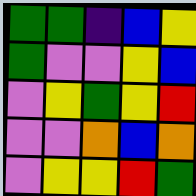[["green", "green", "indigo", "blue", "yellow"], ["green", "violet", "violet", "yellow", "blue"], ["violet", "yellow", "green", "yellow", "red"], ["violet", "violet", "orange", "blue", "orange"], ["violet", "yellow", "yellow", "red", "green"]]